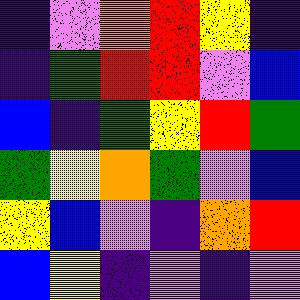[["indigo", "violet", "orange", "red", "yellow", "indigo"], ["indigo", "green", "red", "red", "violet", "blue"], ["blue", "indigo", "green", "yellow", "red", "green"], ["green", "yellow", "orange", "green", "violet", "blue"], ["yellow", "blue", "violet", "indigo", "orange", "red"], ["blue", "yellow", "indigo", "violet", "indigo", "violet"]]